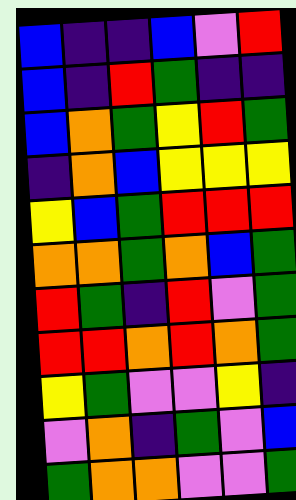[["blue", "indigo", "indigo", "blue", "violet", "red"], ["blue", "indigo", "red", "green", "indigo", "indigo"], ["blue", "orange", "green", "yellow", "red", "green"], ["indigo", "orange", "blue", "yellow", "yellow", "yellow"], ["yellow", "blue", "green", "red", "red", "red"], ["orange", "orange", "green", "orange", "blue", "green"], ["red", "green", "indigo", "red", "violet", "green"], ["red", "red", "orange", "red", "orange", "green"], ["yellow", "green", "violet", "violet", "yellow", "indigo"], ["violet", "orange", "indigo", "green", "violet", "blue"], ["green", "orange", "orange", "violet", "violet", "green"]]